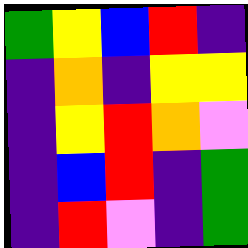[["green", "yellow", "blue", "red", "indigo"], ["indigo", "orange", "indigo", "yellow", "yellow"], ["indigo", "yellow", "red", "orange", "violet"], ["indigo", "blue", "red", "indigo", "green"], ["indigo", "red", "violet", "indigo", "green"]]